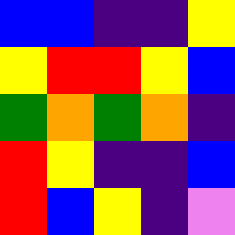[["blue", "blue", "indigo", "indigo", "yellow"], ["yellow", "red", "red", "yellow", "blue"], ["green", "orange", "green", "orange", "indigo"], ["red", "yellow", "indigo", "indigo", "blue"], ["red", "blue", "yellow", "indigo", "violet"]]